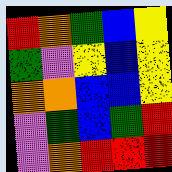[["red", "orange", "green", "blue", "yellow"], ["green", "violet", "yellow", "blue", "yellow"], ["orange", "orange", "blue", "blue", "yellow"], ["violet", "green", "blue", "green", "red"], ["violet", "orange", "red", "red", "red"]]